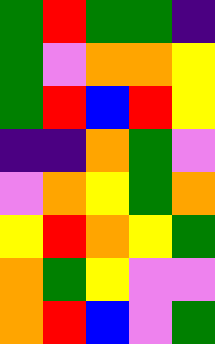[["green", "red", "green", "green", "indigo"], ["green", "violet", "orange", "orange", "yellow"], ["green", "red", "blue", "red", "yellow"], ["indigo", "indigo", "orange", "green", "violet"], ["violet", "orange", "yellow", "green", "orange"], ["yellow", "red", "orange", "yellow", "green"], ["orange", "green", "yellow", "violet", "violet"], ["orange", "red", "blue", "violet", "green"]]